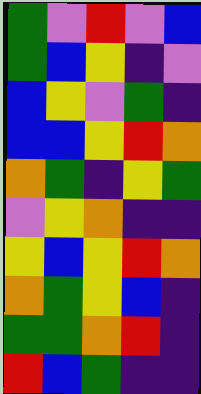[["green", "violet", "red", "violet", "blue"], ["green", "blue", "yellow", "indigo", "violet"], ["blue", "yellow", "violet", "green", "indigo"], ["blue", "blue", "yellow", "red", "orange"], ["orange", "green", "indigo", "yellow", "green"], ["violet", "yellow", "orange", "indigo", "indigo"], ["yellow", "blue", "yellow", "red", "orange"], ["orange", "green", "yellow", "blue", "indigo"], ["green", "green", "orange", "red", "indigo"], ["red", "blue", "green", "indigo", "indigo"]]